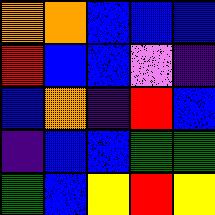[["orange", "orange", "blue", "blue", "blue"], ["red", "blue", "blue", "violet", "indigo"], ["blue", "orange", "indigo", "red", "blue"], ["indigo", "blue", "blue", "green", "green"], ["green", "blue", "yellow", "red", "yellow"]]